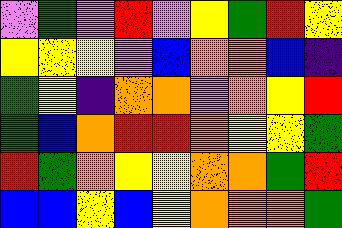[["violet", "green", "violet", "red", "violet", "yellow", "green", "red", "yellow"], ["yellow", "yellow", "yellow", "violet", "blue", "orange", "orange", "blue", "indigo"], ["green", "yellow", "indigo", "orange", "orange", "violet", "orange", "yellow", "red"], ["green", "blue", "orange", "red", "red", "orange", "yellow", "yellow", "green"], ["red", "green", "orange", "yellow", "yellow", "orange", "orange", "green", "red"], ["blue", "blue", "yellow", "blue", "yellow", "orange", "orange", "orange", "green"]]